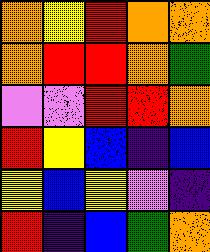[["orange", "yellow", "red", "orange", "orange"], ["orange", "red", "red", "orange", "green"], ["violet", "violet", "red", "red", "orange"], ["red", "yellow", "blue", "indigo", "blue"], ["yellow", "blue", "yellow", "violet", "indigo"], ["red", "indigo", "blue", "green", "orange"]]